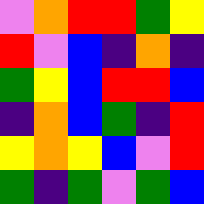[["violet", "orange", "red", "red", "green", "yellow"], ["red", "violet", "blue", "indigo", "orange", "indigo"], ["green", "yellow", "blue", "red", "red", "blue"], ["indigo", "orange", "blue", "green", "indigo", "red"], ["yellow", "orange", "yellow", "blue", "violet", "red"], ["green", "indigo", "green", "violet", "green", "blue"]]